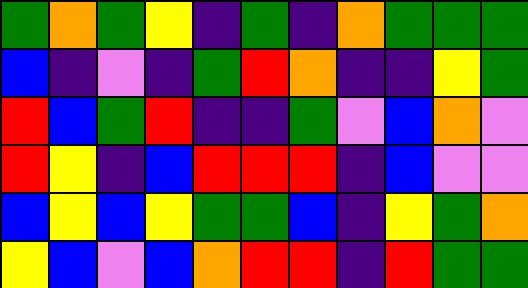[["green", "orange", "green", "yellow", "indigo", "green", "indigo", "orange", "green", "green", "green"], ["blue", "indigo", "violet", "indigo", "green", "red", "orange", "indigo", "indigo", "yellow", "green"], ["red", "blue", "green", "red", "indigo", "indigo", "green", "violet", "blue", "orange", "violet"], ["red", "yellow", "indigo", "blue", "red", "red", "red", "indigo", "blue", "violet", "violet"], ["blue", "yellow", "blue", "yellow", "green", "green", "blue", "indigo", "yellow", "green", "orange"], ["yellow", "blue", "violet", "blue", "orange", "red", "red", "indigo", "red", "green", "green"]]